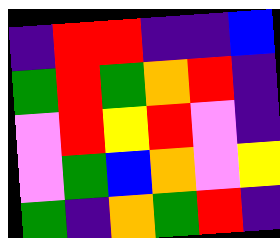[["indigo", "red", "red", "indigo", "indigo", "blue"], ["green", "red", "green", "orange", "red", "indigo"], ["violet", "red", "yellow", "red", "violet", "indigo"], ["violet", "green", "blue", "orange", "violet", "yellow"], ["green", "indigo", "orange", "green", "red", "indigo"]]